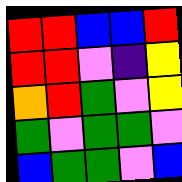[["red", "red", "blue", "blue", "red"], ["red", "red", "violet", "indigo", "yellow"], ["orange", "red", "green", "violet", "yellow"], ["green", "violet", "green", "green", "violet"], ["blue", "green", "green", "violet", "blue"]]